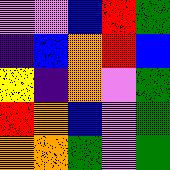[["violet", "violet", "blue", "red", "green"], ["indigo", "blue", "orange", "red", "blue"], ["yellow", "indigo", "orange", "violet", "green"], ["red", "orange", "blue", "violet", "green"], ["orange", "orange", "green", "violet", "green"]]